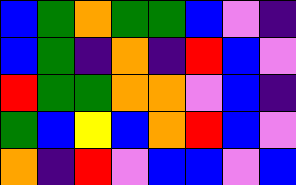[["blue", "green", "orange", "green", "green", "blue", "violet", "indigo"], ["blue", "green", "indigo", "orange", "indigo", "red", "blue", "violet"], ["red", "green", "green", "orange", "orange", "violet", "blue", "indigo"], ["green", "blue", "yellow", "blue", "orange", "red", "blue", "violet"], ["orange", "indigo", "red", "violet", "blue", "blue", "violet", "blue"]]